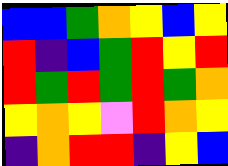[["blue", "blue", "green", "orange", "yellow", "blue", "yellow"], ["red", "indigo", "blue", "green", "red", "yellow", "red"], ["red", "green", "red", "green", "red", "green", "orange"], ["yellow", "orange", "yellow", "violet", "red", "orange", "yellow"], ["indigo", "orange", "red", "red", "indigo", "yellow", "blue"]]